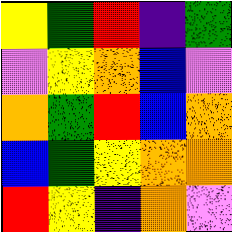[["yellow", "green", "red", "indigo", "green"], ["violet", "yellow", "orange", "blue", "violet"], ["orange", "green", "red", "blue", "orange"], ["blue", "green", "yellow", "orange", "orange"], ["red", "yellow", "indigo", "orange", "violet"]]